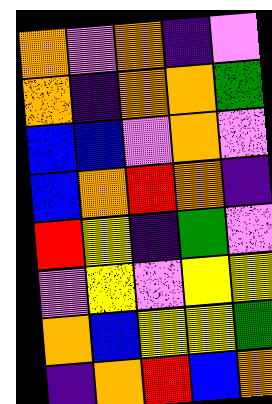[["orange", "violet", "orange", "indigo", "violet"], ["orange", "indigo", "orange", "orange", "green"], ["blue", "blue", "violet", "orange", "violet"], ["blue", "orange", "red", "orange", "indigo"], ["red", "yellow", "indigo", "green", "violet"], ["violet", "yellow", "violet", "yellow", "yellow"], ["orange", "blue", "yellow", "yellow", "green"], ["indigo", "orange", "red", "blue", "orange"]]